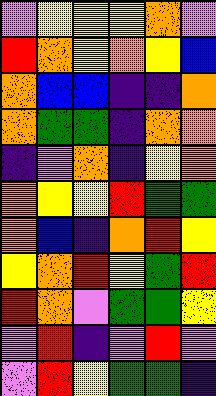[["violet", "yellow", "yellow", "yellow", "orange", "violet"], ["red", "orange", "yellow", "orange", "yellow", "blue"], ["orange", "blue", "blue", "indigo", "indigo", "orange"], ["orange", "green", "green", "indigo", "orange", "orange"], ["indigo", "violet", "orange", "indigo", "yellow", "orange"], ["orange", "yellow", "yellow", "red", "green", "green"], ["orange", "blue", "indigo", "orange", "red", "yellow"], ["yellow", "orange", "red", "yellow", "green", "red"], ["red", "orange", "violet", "green", "green", "yellow"], ["violet", "red", "indigo", "violet", "red", "violet"], ["violet", "red", "yellow", "green", "green", "indigo"]]